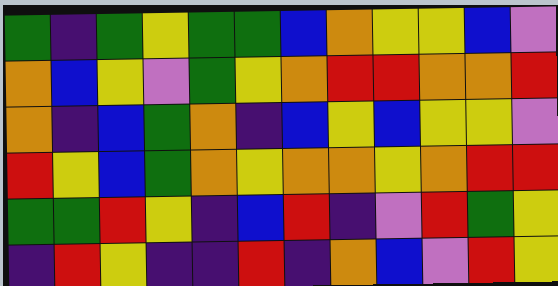[["green", "indigo", "green", "yellow", "green", "green", "blue", "orange", "yellow", "yellow", "blue", "violet"], ["orange", "blue", "yellow", "violet", "green", "yellow", "orange", "red", "red", "orange", "orange", "red"], ["orange", "indigo", "blue", "green", "orange", "indigo", "blue", "yellow", "blue", "yellow", "yellow", "violet"], ["red", "yellow", "blue", "green", "orange", "yellow", "orange", "orange", "yellow", "orange", "red", "red"], ["green", "green", "red", "yellow", "indigo", "blue", "red", "indigo", "violet", "red", "green", "yellow"], ["indigo", "red", "yellow", "indigo", "indigo", "red", "indigo", "orange", "blue", "violet", "red", "yellow"]]